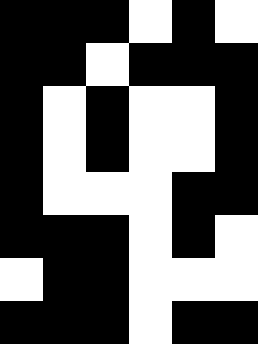[["black", "black", "black", "white", "black", "white"], ["black", "black", "white", "black", "black", "black"], ["black", "white", "black", "white", "white", "black"], ["black", "white", "black", "white", "white", "black"], ["black", "white", "white", "white", "black", "black"], ["black", "black", "black", "white", "black", "white"], ["white", "black", "black", "white", "white", "white"], ["black", "black", "black", "white", "black", "black"]]